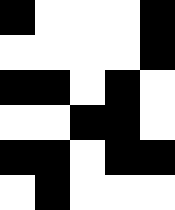[["black", "white", "white", "white", "black"], ["white", "white", "white", "white", "black"], ["black", "black", "white", "black", "white"], ["white", "white", "black", "black", "white"], ["black", "black", "white", "black", "black"], ["white", "black", "white", "white", "white"]]